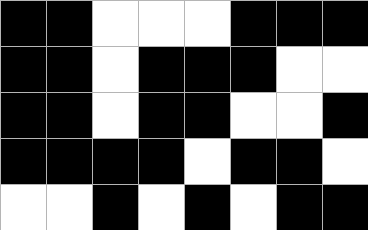[["black", "black", "white", "white", "white", "black", "black", "black"], ["black", "black", "white", "black", "black", "black", "white", "white"], ["black", "black", "white", "black", "black", "white", "white", "black"], ["black", "black", "black", "black", "white", "black", "black", "white"], ["white", "white", "black", "white", "black", "white", "black", "black"]]